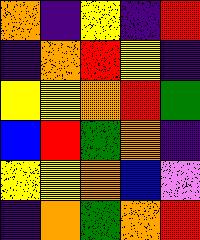[["orange", "indigo", "yellow", "indigo", "red"], ["indigo", "orange", "red", "yellow", "indigo"], ["yellow", "yellow", "orange", "red", "green"], ["blue", "red", "green", "orange", "indigo"], ["yellow", "yellow", "orange", "blue", "violet"], ["indigo", "orange", "green", "orange", "red"]]